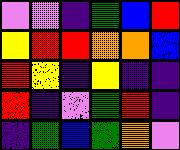[["violet", "violet", "indigo", "green", "blue", "red"], ["yellow", "red", "red", "orange", "orange", "blue"], ["red", "yellow", "indigo", "yellow", "indigo", "indigo"], ["red", "indigo", "violet", "green", "red", "indigo"], ["indigo", "green", "blue", "green", "orange", "violet"]]